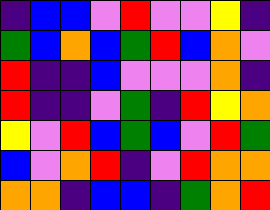[["indigo", "blue", "blue", "violet", "red", "violet", "violet", "yellow", "indigo"], ["green", "blue", "orange", "blue", "green", "red", "blue", "orange", "violet"], ["red", "indigo", "indigo", "blue", "violet", "violet", "violet", "orange", "indigo"], ["red", "indigo", "indigo", "violet", "green", "indigo", "red", "yellow", "orange"], ["yellow", "violet", "red", "blue", "green", "blue", "violet", "red", "green"], ["blue", "violet", "orange", "red", "indigo", "violet", "red", "orange", "orange"], ["orange", "orange", "indigo", "blue", "blue", "indigo", "green", "orange", "red"]]